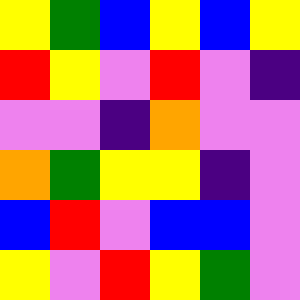[["yellow", "green", "blue", "yellow", "blue", "yellow"], ["red", "yellow", "violet", "red", "violet", "indigo"], ["violet", "violet", "indigo", "orange", "violet", "violet"], ["orange", "green", "yellow", "yellow", "indigo", "violet"], ["blue", "red", "violet", "blue", "blue", "violet"], ["yellow", "violet", "red", "yellow", "green", "violet"]]